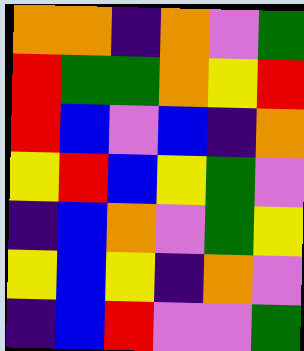[["orange", "orange", "indigo", "orange", "violet", "green"], ["red", "green", "green", "orange", "yellow", "red"], ["red", "blue", "violet", "blue", "indigo", "orange"], ["yellow", "red", "blue", "yellow", "green", "violet"], ["indigo", "blue", "orange", "violet", "green", "yellow"], ["yellow", "blue", "yellow", "indigo", "orange", "violet"], ["indigo", "blue", "red", "violet", "violet", "green"]]